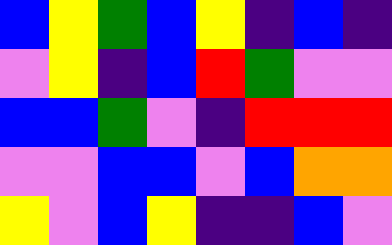[["blue", "yellow", "green", "blue", "yellow", "indigo", "blue", "indigo"], ["violet", "yellow", "indigo", "blue", "red", "green", "violet", "violet"], ["blue", "blue", "green", "violet", "indigo", "red", "red", "red"], ["violet", "violet", "blue", "blue", "violet", "blue", "orange", "orange"], ["yellow", "violet", "blue", "yellow", "indigo", "indigo", "blue", "violet"]]